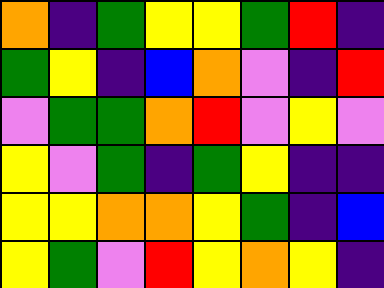[["orange", "indigo", "green", "yellow", "yellow", "green", "red", "indigo"], ["green", "yellow", "indigo", "blue", "orange", "violet", "indigo", "red"], ["violet", "green", "green", "orange", "red", "violet", "yellow", "violet"], ["yellow", "violet", "green", "indigo", "green", "yellow", "indigo", "indigo"], ["yellow", "yellow", "orange", "orange", "yellow", "green", "indigo", "blue"], ["yellow", "green", "violet", "red", "yellow", "orange", "yellow", "indigo"]]